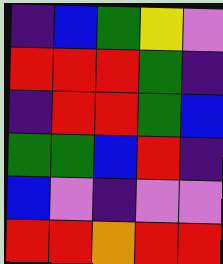[["indigo", "blue", "green", "yellow", "violet"], ["red", "red", "red", "green", "indigo"], ["indigo", "red", "red", "green", "blue"], ["green", "green", "blue", "red", "indigo"], ["blue", "violet", "indigo", "violet", "violet"], ["red", "red", "orange", "red", "red"]]